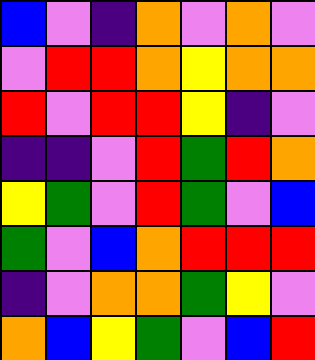[["blue", "violet", "indigo", "orange", "violet", "orange", "violet"], ["violet", "red", "red", "orange", "yellow", "orange", "orange"], ["red", "violet", "red", "red", "yellow", "indigo", "violet"], ["indigo", "indigo", "violet", "red", "green", "red", "orange"], ["yellow", "green", "violet", "red", "green", "violet", "blue"], ["green", "violet", "blue", "orange", "red", "red", "red"], ["indigo", "violet", "orange", "orange", "green", "yellow", "violet"], ["orange", "blue", "yellow", "green", "violet", "blue", "red"]]